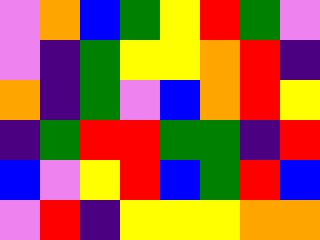[["violet", "orange", "blue", "green", "yellow", "red", "green", "violet"], ["violet", "indigo", "green", "yellow", "yellow", "orange", "red", "indigo"], ["orange", "indigo", "green", "violet", "blue", "orange", "red", "yellow"], ["indigo", "green", "red", "red", "green", "green", "indigo", "red"], ["blue", "violet", "yellow", "red", "blue", "green", "red", "blue"], ["violet", "red", "indigo", "yellow", "yellow", "yellow", "orange", "orange"]]